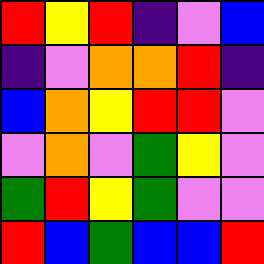[["red", "yellow", "red", "indigo", "violet", "blue"], ["indigo", "violet", "orange", "orange", "red", "indigo"], ["blue", "orange", "yellow", "red", "red", "violet"], ["violet", "orange", "violet", "green", "yellow", "violet"], ["green", "red", "yellow", "green", "violet", "violet"], ["red", "blue", "green", "blue", "blue", "red"]]